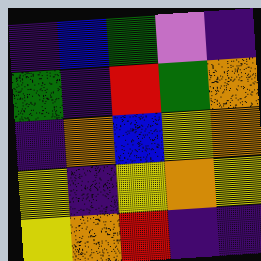[["indigo", "blue", "green", "violet", "indigo"], ["green", "indigo", "red", "green", "orange"], ["indigo", "orange", "blue", "yellow", "orange"], ["yellow", "indigo", "yellow", "orange", "yellow"], ["yellow", "orange", "red", "indigo", "indigo"]]